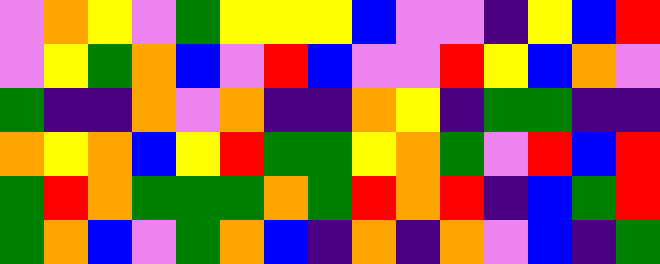[["violet", "orange", "yellow", "violet", "green", "yellow", "yellow", "yellow", "blue", "violet", "violet", "indigo", "yellow", "blue", "red"], ["violet", "yellow", "green", "orange", "blue", "violet", "red", "blue", "violet", "violet", "red", "yellow", "blue", "orange", "violet"], ["green", "indigo", "indigo", "orange", "violet", "orange", "indigo", "indigo", "orange", "yellow", "indigo", "green", "green", "indigo", "indigo"], ["orange", "yellow", "orange", "blue", "yellow", "red", "green", "green", "yellow", "orange", "green", "violet", "red", "blue", "red"], ["green", "red", "orange", "green", "green", "green", "orange", "green", "red", "orange", "red", "indigo", "blue", "green", "red"], ["green", "orange", "blue", "violet", "green", "orange", "blue", "indigo", "orange", "indigo", "orange", "violet", "blue", "indigo", "green"]]